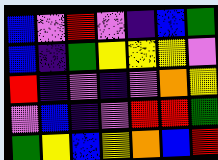[["blue", "violet", "red", "violet", "indigo", "blue", "green"], ["blue", "indigo", "green", "yellow", "yellow", "yellow", "violet"], ["red", "indigo", "violet", "indigo", "violet", "orange", "yellow"], ["violet", "blue", "indigo", "violet", "red", "red", "green"], ["green", "yellow", "blue", "yellow", "orange", "blue", "red"]]